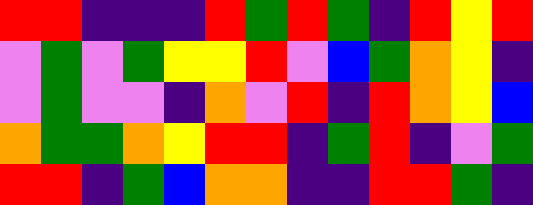[["red", "red", "indigo", "indigo", "indigo", "red", "green", "red", "green", "indigo", "red", "yellow", "red"], ["violet", "green", "violet", "green", "yellow", "yellow", "red", "violet", "blue", "green", "orange", "yellow", "indigo"], ["violet", "green", "violet", "violet", "indigo", "orange", "violet", "red", "indigo", "red", "orange", "yellow", "blue"], ["orange", "green", "green", "orange", "yellow", "red", "red", "indigo", "green", "red", "indigo", "violet", "green"], ["red", "red", "indigo", "green", "blue", "orange", "orange", "indigo", "indigo", "red", "red", "green", "indigo"]]